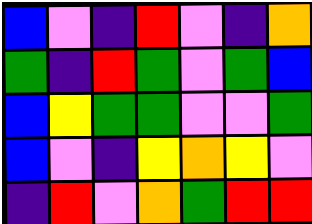[["blue", "violet", "indigo", "red", "violet", "indigo", "orange"], ["green", "indigo", "red", "green", "violet", "green", "blue"], ["blue", "yellow", "green", "green", "violet", "violet", "green"], ["blue", "violet", "indigo", "yellow", "orange", "yellow", "violet"], ["indigo", "red", "violet", "orange", "green", "red", "red"]]